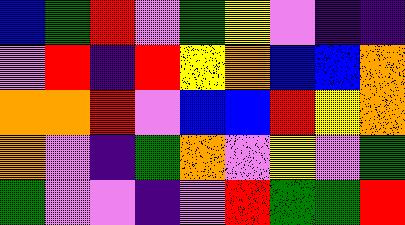[["blue", "green", "red", "violet", "green", "yellow", "violet", "indigo", "indigo"], ["violet", "red", "indigo", "red", "yellow", "orange", "blue", "blue", "orange"], ["orange", "orange", "red", "violet", "blue", "blue", "red", "yellow", "orange"], ["orange", "violet", "indigo", "green", "orange", "violet", "yellow", "violet", "green"], ["green", "violet", "violet", "indigo", "violet", "red", "green", "green", "red"]]